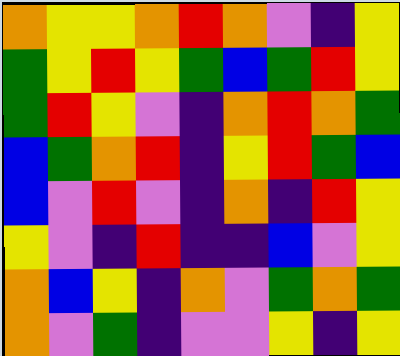[["orange", "yellow", "yellow", "orange", "red", "orange", "violet", "indigo", "yellow"], ["green", "yellow", "red", "yellow", "green", "blue", "green", "red", "yellow"], ["green", "red", "yellow", "violet", "indigo", "orange", "red", "orange", "green"], ["blue", "green", "orange", "red", "indigo", "yellow", "red", "green", "blue"], ["blue", "violet", "red", "violet", "indigo", "orange", "indigo", "red", "yellow"], ["yellow", "violet", "indigo", "red", "indigo", "indigo", "blue", "violet", "yellow"], ["orange", "blue", "yellow", "indigo", "orange", "violet", "green", "orange", "green"], ["orange", "violet", "green", "indigo", "violet", "violet", "yellow", "indigo", "yellow"]]